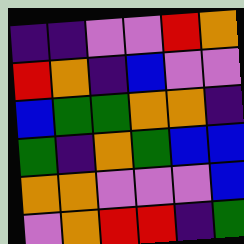[["indigo", "indigo", "violet", "violet", "red", "orange"], ["red", "orange", "indigo", "blue", "violet", "violet"], ["blue", "green", "green", "orange", "orange", "indigo"], ["green", "indigo", "orange", "green", "blue", "blue"], ["orange", "orange", "violet", "violet", "violet", "blue"], ["violet", "orange", "red", "red", "indigo", "green"]]